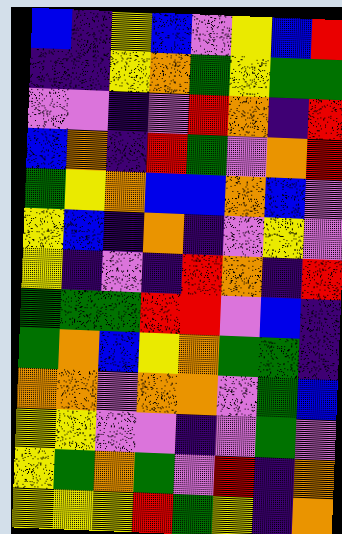[["blue", "indigo", "yellow", "blue", "violet", "yellow", "blue", "red"], ["indigo", "indigo", "yellow", "orange", "green", "yellow", "green", "green"], ["violet", "violet", "indigo", "violet", "red", "orange", "indigo", "red"], ["blue", "orange", "indigo", "red", "green", "violet", "orange", "red"], ["green", "yellow", "orange", "blue", "blue", "orange", "blue", "violet"], ["yellow", "blue", "indigo", "orange", "indigo", "violet", "yellow", "violet"], ["yellow", "indigo", "violet", "indigo", "red", "orange", "indigo", "red"], ["green", "green", "green", "red", "red", "violet", "blue", "indigo"], ["green", "orange", "blue", "yellow", "orange", "green", "green", "indigo"], ["orange", "orange", "violet", "orange", "orange", "violet", "green", "blue"], ["yellow", "yellow", "violet", "violet", "indigo", "violet", "green", "violet"], ["yellow", "green", "orange", "green", "violet", "red", "indigo", "orange"], ["yellow", "yellow", "yellow", "red", "green", "yellow", "indigo", "orange"]]